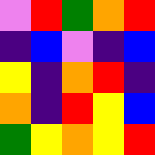[["violet", "red", "green", "orange", "red"], ["indigo", "blue", "violet", "indigo", "blue"], ["yellow", "indigo", "orange", "red", "indigo"], ["orange", "indigo", "red", "yellow", "blue"], ["green", "yellow", "orange", "yellow", "red"]]